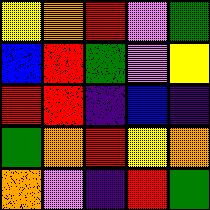[["yellow", "orange", "red", "violet", "green"], ["blue", "red", "green", "violet", "yellow"], ["red", "red", "indigo", "blue", "indigo"], ["green", "orange", "red", "yellow", "orange"], ["orange", "violet", "indigo", "red", "green"]]